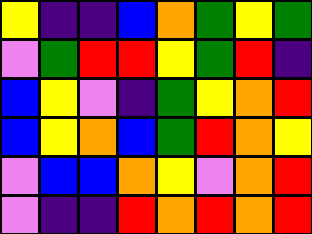[["yellow", "indigo", "indigo", "blue", "orange", "green", "yellow", "green"], ["violet", "green", "red", "red", "yellow", "green", "red", "indigo"], ["blue", "yellow", "violet", "indigo", "green", "yellow", "orange", "red"], ["blue", "yellow", "orange", "blue", "green", "red", "orange", "yellow"], ["violet", "blue", "blue", "orange", "yellow", "violet", "orange", "red"], ["violet", "indigo", "indigo", "red", "orange", "red", "orange", "red"]]